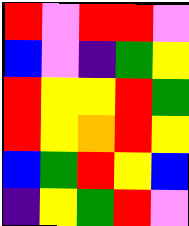[["red", "violet", "red", "red", "violet"], ["blue", "violet", "indigo", "green", "yellow"], ["red", "yellow", "yellow", "red", "green"], ["red", "yellow", "orange", "red", "yellow"], ["blue", "green", "red", "yellow", "blue"], ["indigo", "yellow", "green", "red", "violet"]]